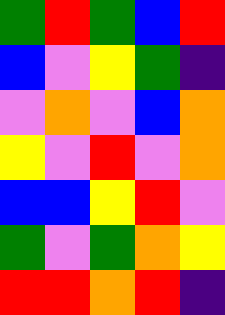[["green", "red", "green", "blue", "red"], ["blue", "violet", "yellow", "green", "indigo"], ["violet", "orange", "violet", "blue", "orange"], ["yellow", "violet", "red", "violet", "orange"], ["blue", "blue", "yellow", "red", "violet"], ["green", "violet", "green", "orange", "yellow"], ["red", "red", "orange", "red", "indigo"]]